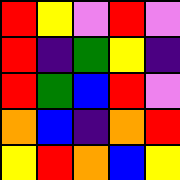[["red", "yellow", "violet", "red", "violet"], ["red", "indigo", "green", "yellow", "indigo"], ["red", "green", "blue", "red", "violet"], ["orange", "blue", "indigo", "orange", "red"], ["yellow", "red", "orange", "blue", "yellow"]]